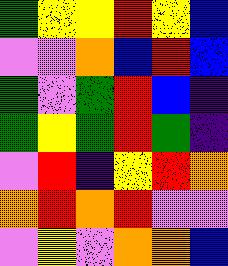[["green", "yellow", "yellow", "red", "yellow", "blue"], ["violet", "violet", "orange", "blue", "red", "blue"], ["green", "violet", "green", "red", "blue", "indigo"], ["green", "yellow", "green", "red", "green", "indigo"], ["violet", "red", "indigo", "yellow", "red", "orange"], ["orange", "red", "orange", "red", "violet", "violet"], ["violet", "yellow", "violet", "orange", "orange", "blue"]]